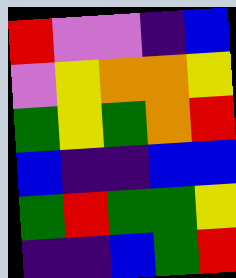[["red", "violet", "violet", "indigo", "blue"], ["violet", "yellow", "orange", "orange", "yellow"], ["green", "yellow", "green", "orange", "red"], ["blue", "indigo", "indigo", "blue", "blue"], ["green", "red", "green", "green", "yellow"], ["indigo", "indigo", "blue", "green", "red"]]